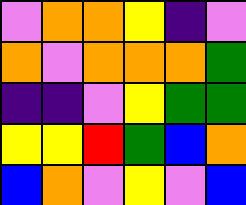[["violet", "orange", "orange", "yellow", "indigo", "violet"], ["orange", "violet", "orange", "orange", "orange", "green"], ["indigo", "indigo", "violet", "yellow", "green", "green"], ["yellow", "yellow", "red", "green", "blue", "orange"], ["blue", "orange", "violet", "yellow", "violet", "blue"]]